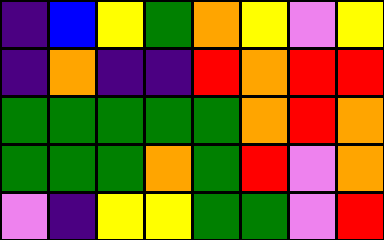[["indigo", "blue", "yellow", "green", "orange", "yellow", "violet", "yellow"], ["indigo", "orange", "indigo", "indigo", "red", "orange", "red", "red"], ["green", "green", "green", "green", "green", "orange", "red", "orange"], ["green", "green", "green", "orange", "green", "red", "violet", "orange"], ["violet", "indigo", "yellow", "yellow", "green", "green", "violet", "red"]]